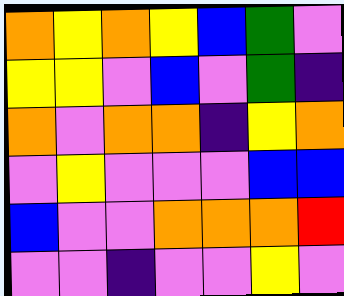[["orange", "yellow", "orange", "yellow", "blue", "green", "violet"], ["yellow", "yellow", "violet", "blue", "violet", "green", "indigo"], ["orange", "violet", "orange", "orange", "indigo", "yellow", "orange"], ["violet", "yellow", "violet", "violet", "violet", "blue", "blue"], ["blue", "violet", "violet", "orange", "orange", "orange", "red"], ["violet", "violet", "indigo", "violet", "violet", "yellow", "violet"]]